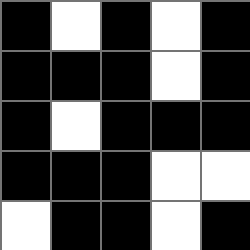[["black", "white", "black", "white", "black"], ["black", "black", "black", "white", "black"], ["black", "white", "black", "black", "black"], ["black", "black", "black", "white", "white"], ["white", "black", "black", "white", "black"]]